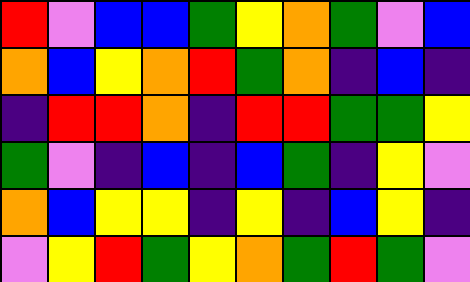[["red", "violet", "blue", "blue", "green", "yellow", "orange", "green", "violet", "blue"], ["orange", "blue", "yellow", "orange", "red", "green", "orange", "indigo", "blue", "indigo"], ["indigo", "red", "red", "orange", "indigo", "red", "red", "green", "green", "yellow"], ["green", "violet", "indigo", "blue", "indigo", "blue", "green", "indigo", "yellow", "violet"], ["orange", "blue", "yellow", "yellow", "indigo", "yellow", "indigo", "blue", "yellow", "indigo"], ["violet", "yellow", "red", "green", "yellow", "orange", "green", "red", "green", "violet"]]